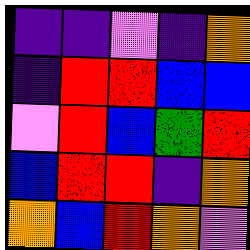[["indigo", "indigo", "violet", "indigo", "orange"], ["indigo", "red", "red", "blue", "blue"], ["violet", "red", "blue", "green", "red"], ["blue", "red", "red", "indigo", "orange"], ["orange", "blue", "red", "orange", "violet"]]